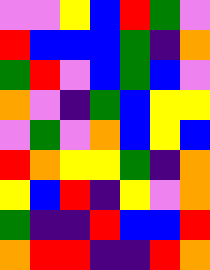[["violet", "violet", "yellow", "blue", "red", "green", "violet"], ["red", "blue", "blue", "blue", "green", "indigo", "orange"], ["green", "red", "violet", "blue", "green", "blue", "violet"], ["orange", "violet", "indigo", "green", "blue", "yellow", "yellow"], ["violet", "green", "violet", "orange", "blue", "yellow", "blue"], ["red", "orange", "yellow", "yellow", "green", "indigo", "orange"], ["yellow", "blue", "red", "indigo", "yellow", "violet", "orange"], ["green", "indigo", "indigo", "red", "blue", "blue", "red"], ["orange", "red", "red", "indigo", "indigo", "red", "orange"]]